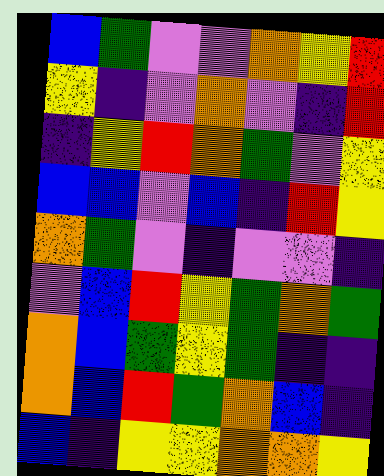[["blue", "green", "violet", "violet", "orange", "yellow", "red"], ["yellow", "indigo", "violet", "orange", "violet", "indigo", "red"], ["indigo", "yellow", "red", "orange", "green", "violet", "yellow"], ["blue", "blue", "violet", "blue", "indigo", "red", "yellow"], ["orange", "green", "violet", "indigo", "violet", "violet", "indigo"], ["violet", "blue", "red", "yellow", "green", "orange", "green"], ["orange", "blue", "green", "yellow", "green", "indigo", "indigo"], ["orange", "blue", "red", "green", "orange", "blue", "indigo"], ["blue", "indigo", "yellow", "yellow", "orange", "orange", "yellow"]]